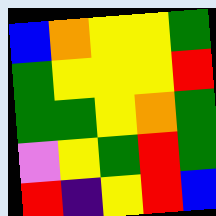[["blue", "orange", "yellow", "yellow", "green"], ["green", "yellow", "yellow", "yellow", "red"], ["green", "green", "yellow", "orange", "green"], ["violet", "yellow", "green", "red", "green"], ["red", "indigo", "yellow", "red", "blue"]]